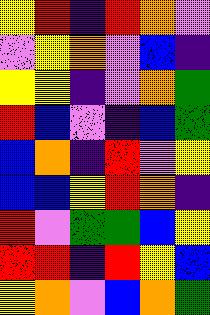[["yellow", "red", "indigo", "red", "orange", "violet"], ["violet", "yellow", "orange", "violet", "blue", "indigo"], ["yellow", "yellow", "indigo", "violet", "orange", "green"], ["red", "blue", "violet", "indigo", "blue", "green"], ["blue", "orange", "indigo", "red", "violet", "yellow"], ["blue", "blue", "yellow", "red", "orange", "indigo"], ["red", "violet", "green", "green", "blue", "yellow"], ["red", "red", "indigo", "red", "yellow", "blue"], ["yellow", "orange", "violet", "blue", "orange", "green"]]